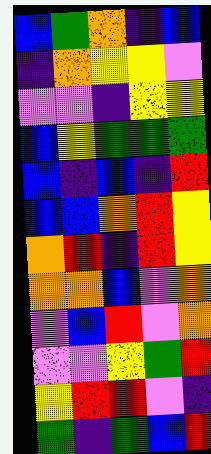[["blue", "green", "orange", "indigo", "blue"], ["indigo", "orange", "yellow", "yellow", "violet"], ["violet", "violet", "indigo", "yellow", "yellow"], ["blue", "yellow", "green", "green", "green"], ["blue", "indigo", "blue", "indigo", "red"], ["blue", "blue", "orange", "red", "yellow"], ["orange", "red", "indigo", "red", "yellow"], ["orange", "orange", "blue", "violet", "orange"], ["violet", "blue", "red", "violet", "orange"], ["violet", "violet", "yellow", "green", "red"], ["yellow", "red", "red", "violet", "indigo"], ["green", "indigo", "green", "blue", "red"]]